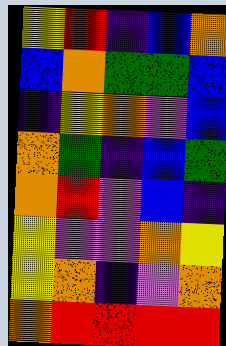[["yellow", "red", "indigo", "blue", "orange"], ["blue", "orange", "green", "green", "blue"], ["indigo", "yellow", "orange", "violet", "blue"], ["orange", "green", "indigo", "blue", "green"], ["orange", "red", "violet", "blue", "indigo"], ["yellow", "violet", "violet", "orange", "yellow"], ["yellow", "orange", "indigo", "violet", "orange"], ["orange", "red", "red", "red", "red"]]